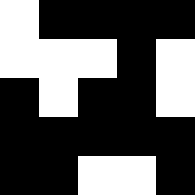[["white", "black", "black", "black", "black"], ["white", "white", "white", "black", "white"], ["black", "white", "black", "black", "white"], ["black", "black", "black", "black", "black"], ["black", "black", "white", "white", "black"]]